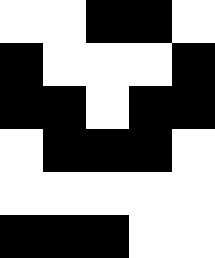[["white", "white", "black", "black", "white"], ["black", "white", "white", "white", "black"], ["black", "black", "white", "black", "black"], ["white", "black", "black", "black", "white"], ["white", "white", "white", "white", "white"], ["black", "black", "black", "white", "white"]]